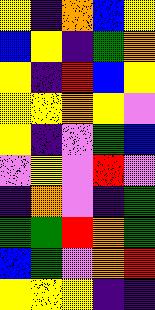[["yellow", "indigo", "orange", "blue", "yellow"], ["blue", "yellow", "indigo", "green", "orange"], ["yellow", "indigo", "red", "blue", "yellow"], ["yellow", "yellow", "orange", "yellow", "violet"], ["yellow", "indigo", "violet", "green", "blue"], ["violet", "yellow", "violet", "red", "violet"], ["indigo", "orange", "violet", "indigo", "green"], ["green", "green", "red", "orange", "green"], ["blue", "green", "violet", "orange", "red"], ["yellow", "yellow", "yellow", "indigo", "indigo"]]